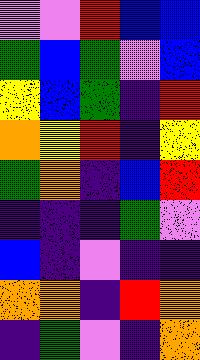[["violet", "violet", "red", "blue", "blue"], ["green", "blue", "green", "violet", "blue"], ["yellow", "blue", "green", "indigo", "red"], ["orange", "yellow", "red", "indigo", "yellow"], ["green", "orange", "indigo", "blue", "red"], ["indigo", "indigo", "indigo", "green", "violet"], ["blue", "indigo", "violet", "indigo", "indigo"], ["orange", "orange", "indigo", "red", "orange"], ["indigo", "green", "violet", "indigo", "orange"]]